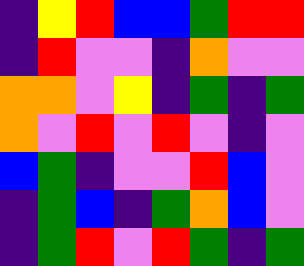[["indigo", "yellow", "red", "blue", "blue", "green", "red", "red"], ["indigo", "red", "violet", "violet", "indigo", "orange", "violet", "violet"], ["orange", "orange", "violet", "yellow", "indigo", "green", "indigo", "green"], ["orange", "violet", "red", "violet", "red", "violet", "indigo", "violet"], ["blue", "green", "indigo", "violet", "violet", "red", "blue", "violet"], ["indigo", "green", "blue", "indigo", "green", "orange", "blue", "violet"], ["indigo", "green", "red", "violet", "red", "green", "indigo", "green"]]